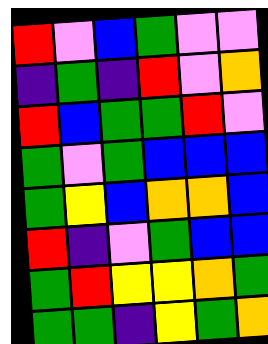[["red", "violet", "blue", "green", "violet", "violet"], ["indigo", "green", "indigo", "red", "violet", "orange"], ["red", "blue", "green", "green", "red", "violet"], ["green", "violet", "green", "blue", "blue", "blue"], ["green", "yellow", "blue", "orange", "orange", "blue"], ["red", "indigo", "violet", "green", "blue", "blue"], ["green", "red", "yellow", "yellow", "orange", "green"], ["green", "green", "indigo", "yellow", "green", "orange"]]